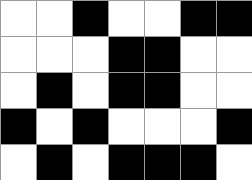[["white", "white", "black", "white", "white", "black", "black"], ["white", "white", "white", "black", "black", "white", "white"], ["white", "black", "white", "black", "black", "white", "white"], ["black", "white", "black", "white", "white", "white", "black"], ["white", "black", "white", "black", "black", "black", "white"]]